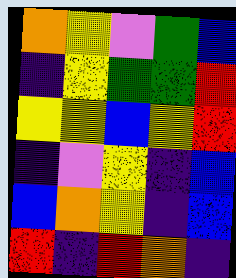[["orange", "yellow", "violet", "green", "blue"], ["indigo", "yellow", "green", "green", "red"], ["yellow", "yellow", "blue", "yellow", "red"], ["indigo", "violet", "yellow", "indigo", "blue"], ["blue", "orange", "yellow", "indigo", "blue"], ["red", "indigo", "red", "orange", "indigo"]]